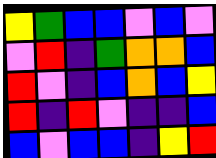[["yellow", "green", "blue", "blue", "violet", "blue", "violet"], ["violet", "red", "indigo", "green", "orange", "orange", "blue"], ["red", "violet", "indigo", "blue", "orange", "blue", "yellow"], ["red", "indigo", "red", "violet", "indigo", "indigo", "blue"], ["blue", "violet", "blue", "blue", "indigo", "yellow", "red"]]